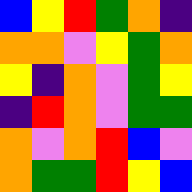[["blue", "yellow", "red", "green", "orange", "indigo"], ["orange", "orange", "violet", "yellow", "green", "orange"], ["yellow", "indigo", "orange", "violet", "green", "yellow"], ["indigo", "red", "orange", "violet", "green", "green"], ["orange", "violet", "orange", "red", "blue", "violet"], ["orange", "green", "green", "red", "yellow", "blue"]]